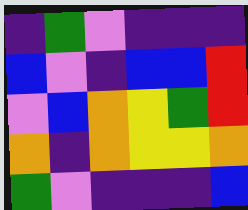[["indigo", "green", "violet", "indigo", "indigo", "indigo"], ["blue", "violet", "indigo", "blue", "blue", "red"], ["violet", "blue", "orange", "yellow", "green", "red"], ["orange", "indigo", "orange", "yellow", "yellow", "orange"], ["green", "violet", "indigo", "indigo", "indigo", "blue"]]